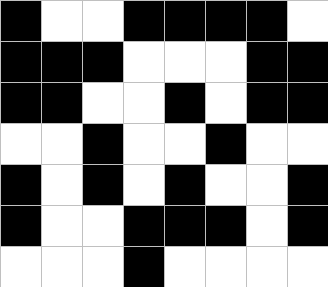[["black", "white", "white", "black", "black", "black", "black", "white"], ["black", "black", "black", "white", "white", "white", "black", "black"], ["black", "black", "white", "white", "black", "white", "black", "black"], ["white", "white", "black", "white", "white", "black", "white", "white"], ["black", "white", "black", "white", "black", "white", "white", "black"], ["black", "white", "white", "black", "black", "black", "white", "black"], ["white", "white", "white", "black", "white", "white", "white", "white"]]